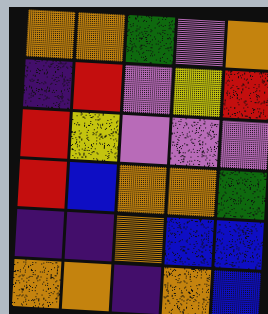[["orange", "orange", "green", "violet", "orange"], ["indigo", "red", "violet", "yellow", "red"], ["red", "yellow", "violet", "violet", "violet"], ["red", "blue", "orange", "orange", "green"], ["indigo", "indigo", "orange", "blue", "blue"], ["orange", "orange", "indigo", "orange", "blue"]]